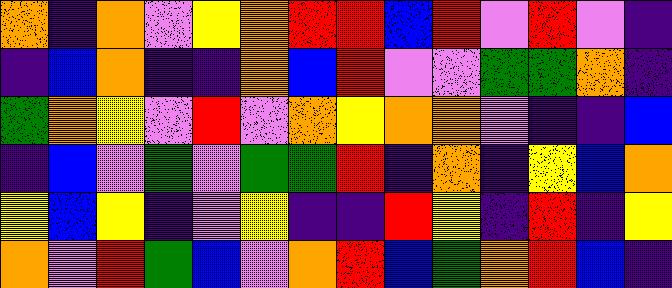[["orange", "indigo", "orange", "violet", "yellow", "orange", "red", "red", "blue", "red", "violet", "red", "violet", "indigo"], ["indigo", "blue", "orange", "indigo", "indigo", "orange", "blue", "red", "violet", "violet", "green", "green", "orange", "indigo"], ["green", "orange", "yellow", "violet", "red", "violet", "orange", "yellow", "orange", "orange", "violet", "indigo", "indigo", "blue"], ["indigo", "blue", "violet", "green", "violet", "green", "green", "red", "indigo", "orange", "indigo", "yellow", "blue", "orange"], ["yellow", "blue", "yellow", "indigo", "violet", "yellow", "indigo", "indigo", "red", "yellow", "indigo", "red", "indigo", "yellow"], ["orange", "violet", "red", "green", "blue", "violet", "orange", "red", "blue", "green", "orange", "red", "blue", "indigo"]]